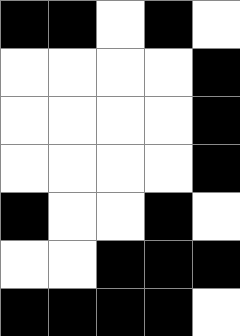[["black", "black", "white", "black", "white"], ["white", "white", "white", "white", "black"], ["white", "white", "white", "white", "black"], ["white", "white", "white", "white", "black"], ["black", "white", "white", "black", "white"], ["white", "white", "black", "black", "black"], ["black", "black", "black", "black", "white"]]